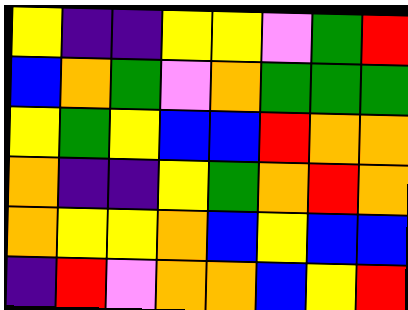[["yellow", "indigo", "indigo", "yellow", "yellow", "violet", "green", "red"], ["blue", "orange", "green", "violet", "orange", "green", "green", "green"], ["yellow", "green", "yellow", "blue", "blue", "red", "orange", "orange"], ["orange", "indigo", "indigo", "yellow", "green", "orange", "red", "orange"], ["orange", "yellow", "yellow", "orange", "blue", "yellow", "blue", "blue"], ["indigo", "red", "violet", "orange", "orange", "blue", "yellow", "red"]]